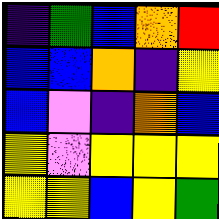[["indigo", "green", "blue", "orange", "red"], ["blue", "blue", "orange", "indigo", "yellow"], ["blue", "violet", "indigo", "orange", "blue"], ["yellow", "violet", "yellow", "yellow", "yellow"], ["yellow", "yellow", "blue", "yellow", "green"]]